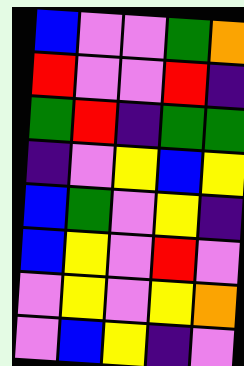[["blue", "violet", "violet", "green", "orange"], ["red", "violet", "violet", "red", "indigo"], ["green", "red", "indigo", "green", "green"], ["indigo", "violet", "yellow", "blue", "yellow"], ["blue", "green", "violet", "yellow", "indigo"], ["blue", "yellow", "violet", "red", "violet"], ["violet", "yellow", "violet", "yellow", "orange"], ["violet", "blue", "yellow", "indigo", "violet"]]